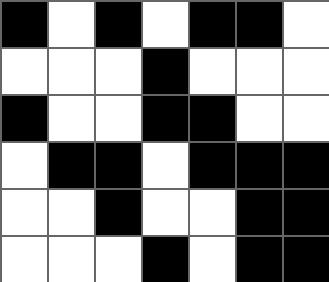[["black", "white", "black", "white", "black", "black", "white"], ["white", "white", "white", "black", "white", "white", "white"], ["black", "white", "white", "black", "black", "white", "white"], ["white", "black", "black", "white", "black", "black", "black"], ["white", "white", "black", "white", "white", "black", "black"], ["white", "white", "white", "black", "white", "black", "black"]]